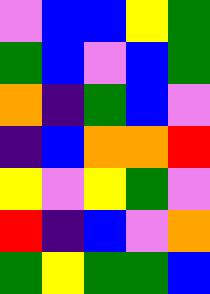[["violet", "blue", "blue", "yellow", "green"], ["green", "blue", "violet", "blue", "green"], ["orange", "indigo", "green", "blue", "violet"], ["indigo", "blue", "orange", "orange", "red"], ["yellow", "violet", "yellow", "green", "violet"], ["red", "indigo", "blue", "violet", "orange"], ["green", "yellow", "green", "green", "blue"]]